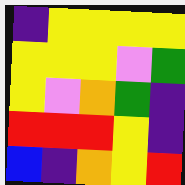[["indigo", "yellow", "yellow", "yellow", "yellow"], ["yellow", "yellow", "yellow", "violet", "green"], ["yellow", "violet", "orange", "green", "indigo"], ["red", "red", "red", "yellow", "indigo"], ["blue", "indigo", "orange", "yellow", "red"]]